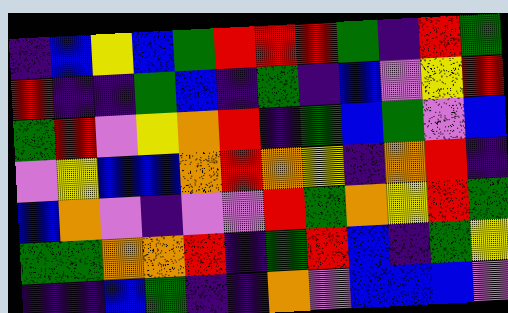[["indigo", "blue", "yellow", "blue", "green", "red", "red", "red", "green", "indigo", "red", "green"], ["red", "indigo", "indigo", "green", "blue", "indigo", "green", "indigo", "blue", "violet", "yellow", "red"], ["green", "red", "violet", "yellow", "orange", "red", "indigo", "green", "blue", "green", "violet", "blue"], ["violet", "yellow", "blue", "blue", "orange", "red", "orange", "yellow", "indigo", "orange", "red", "indigo"], ["blue", "orange", "violet", "indigo", "violet", "violet", "red", "green", "orange", "yellow", "red", "green"], ["green", "green", "orange", "orange", "red", "indigo", "green", "red", "blue", "indigo", "green", "yellow"], ["indigo", "indigo", "blue", "green", "indigo", "indigo", "orange", "violet", "blue", "blue", "blue", "violet"]]